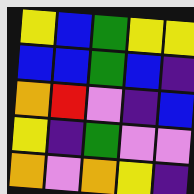[["yellow", "blue", "green", "yellow", "yellow"], ["blue", "blue", "green", "blue", "indigo"], ["orange", "red", "violet", "indigo", "blue"], ["yellow", "indigo", "green", "violet", "violet"], ["orange", "violet", "orange", "yellow", "indigo"]]